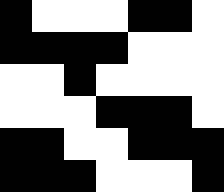[["black", "white", "white", "white", "black", "black", "white"], ["black", "black", "black", "black", "white", "white", "white"], ["white", "white", "black", "white", "white", "white", "white"], ["white", "white", "white", "black", "black", "black", "white"], ["black", "black", "white", "white", "black", "black", "black"], ["black", "black", "black", "white", "white", "white", "black"]]